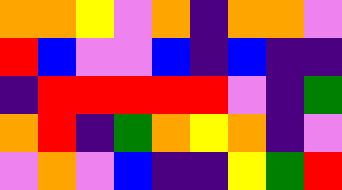[["orange", "orange", "yellow", "violet", "orange", "indigo", "orange", "orange", "violet"], ["red", "blue", "violet", "violet", "blue", "indigo", "blue", "indigo", "indigo"], ["indigo", "red", "red", "red", "red", "red", "violet", "indigo", "green"], ["orange", "red", "indigo", "green", "orange", "yellow", "orange", "indigo", "violet"], ["violet", "orange", "violet", "blue", "indigo", "indigo", "yellow", "green", "red"]]